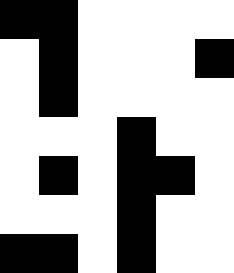[["black", "black", "white", "white", "white", "white"], ["white", "black", "white", "white", "white", "black"], ["white", "black", "white", "white", "white", "white"], ["white", "white", "white", "black", "white", "white"], ["white", "black", "white", "black", "black", "white"], ["white", "white", "white", "black", "white", "white"], ["black", "black", "white", "black", "white", "white"]]